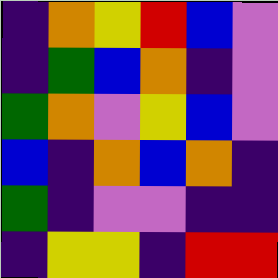[["indigo", "orange", "yellow", "red", "blue", "violet"], ["indigo", "green", "blue", "orange", "indigo", "violet"], ["green", "orange", "violet", "yellow", "blue", "violet"], ["blue", "indigo", "orange", "blue", "orange", "indigo"], ["green", "indigo", "violet", "violet", "indigo", "indigo"], ["indigo", "yellow", "yellow", "indigo", "red", "red"]]